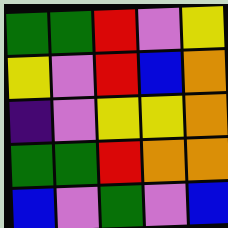[["green", "green", "red", "violet", "yellow"], ["yellow", "violet", "red", "blue", "orange"], ["indigo", "violet", "yellow", "yellow", "orange"], ["green", "green", "red", "orange", "orange"], ["blue", "violet", "green", "violet", "blue"]]